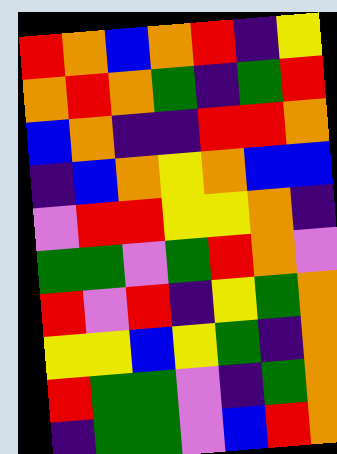[["red", "orange", "blue", "orange", "red", "indigo", "yellow"], ["orange", "red", "orange", "green", "indigo", "green", "red"], ["blue", "orange", "indigo", "indigo", "red", "red", "orange"], ["indigo", "blue", "orange", "yellow", "orange", "blue", "blue"], ["violet", "red", "red", "yellow", "yellow", "orange", "indigo"], ["green", "green", "violet", "green", "red", "orange", "violet"], ["red", "violet", "red", "indigo", "yellow", "green", "orange"], ["yellow", "yellow", "blue", "yellow", "green", "indigo", "orange"], ["red", "green", "green", "violet", "indigo", "green", "orange"], ["indigo", "green", "green", "violet", "blue", "red", "orange"]]